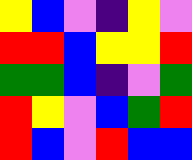[["yellow", "blue", "violet", "indigo", "yellow", "violet"], ["red", "red", "blue", "yellow", "yellow", "red"], ["green", "green", "blue", "indigo", "violet", "green"], ["red", "yellow", "violet", "blue", "green", "red"], ["red", "blue", "violet", "red", "blue", "blue"]]